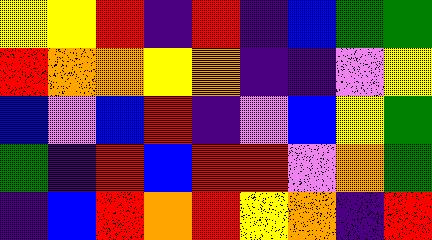[["yellow", "yellow", "red", "indigo", "red", "indigo", "blue", "green", "green"], ["red", "orange", "orange", "yellow", "orange", "indigo", "indigo", "violet", "yellow"], ["blue", "violet", "blue", "red", "indigo", "violet", "blue", "yellow", "green"], ["green", "indigo", "red", "blue", "red", "red", "violet", "orange", "green"], ["indigo", "blue", "red", "orange", "red", "yellow", "orange", "indigo", "red"]]